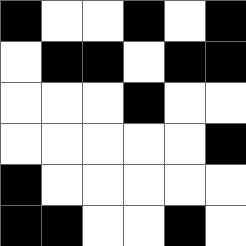[["black", "white", "white", "black", "white", "black"], ["white", "black", "black", "white", "black", "black"], ["white", "white", "white", "black", "white", "white"], ["white", "white", "white", "white", "white", "black"], ["black", "white", "white", "white", "white", "white"], ["black", "black", "white", "white", "black", "white"]]